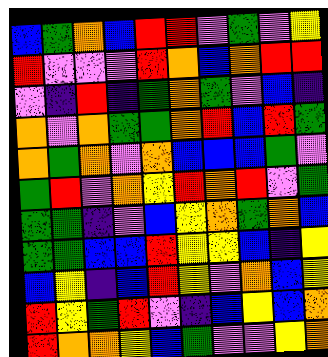[["blue", "green", "orange", "blue", "red", "red", "violet", "green", "violet", "yellow"], ["red", "violet", "violet", "violet", "red", "orange", "blue", "orange", "red", "red"], ["violet", "indigo", "red", "indigo", "green", "orange", "green", "violet", "blue", "indigo"], ["orange", "violet", "orange", "green", "green", "orange", "red", "blue", "red", "green"], ["orange", "green", "orange", "violet", "orange", "blue", "blue", "blue", "green", "violet"], ["green", "red", "violet", "orange", "yellow", "red", "orange", "red", "violet", "green"], ["green", "green", "indigo", "violet", "blue", "yellow", "orange", "green", "orange", "blue"], ["green", "green", "blue", "blue", "red", "yellow", "yellow", "blue", "indigo", "yellow"], ["blue", "yellow", "indigo", "blue", "red", "yellow", "violet", "orange", "blue", "yellow"], ["red", "yellow", "green", "red", "violet", "indigo", "blue", "yellow", "blue", "orange"], ["red", "orange", "orange", "yellow", "blue", "green", "violet", "violet", "yellow", "orange"]]